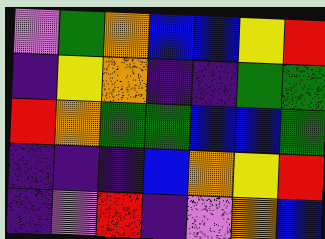[["violet", "green", "orange", "blue", "blue", "yellow", "red"], ["indigo", "yellow", "orange", "indigo", "indigo", "green", "green"], ["red", "orange", "green", "green", "blue", "blue", "green"], ["indigo", "indigo", "indigo", "blue", "orange", "yellow", "red"], ["indigo", "violet", "red", "indigo", "violet", "orange", "blue"]]